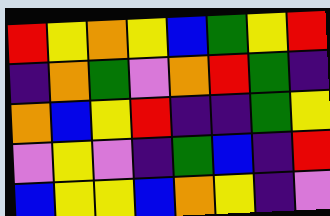[["red", "yellow", "orange", "yellow", "blue", "green", "yellow", "red"], ["indigo", "orange", "green", "violet", "orange", "red", "green", "indigo"], ["orange", "blue", "yellow", "red", "indigo", "indigo", "green", "yellow"], ["violet", "yellow", "violet", "indigo", "green", "blue", "indigo", "red"], ["blue", "yellow", "yellow", "blue", "orange", "yellow", "indigo", "violet"]]